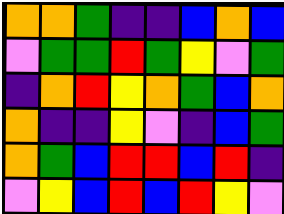[["orange", "orange", "green", "indigo", "indigo", "blue", "orange", "blue"], ["violet", "green", "green", "red", "green", "yellow", "violet", "green"], ["indigo", "orange", "red", "yellow", "orange", "green", "blue", "orange"], ["orange", "indigo", "indigo", "yellow", "violet", "indigo", "blue", "green"], ["orange", "green", "blue", "red", "red", "blue", "red", "indigo"], ["violet", "yellow", "blue", "red", "blue", "red", "yellow", "violet"]]